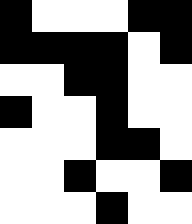[["black", "white", "white", "white", "black", "black"], ["black", "black", "black", "black", "white", "black"], ["white", "white", "black", "black", "white", "white"], ["black", "white", "white", "black", "white", "white"], ["white", "white", "white", "black", "black", "white"], ["white", "white", "black", "white", "white", "black"], ["white", "white", "white", "black", "white", "white"]]